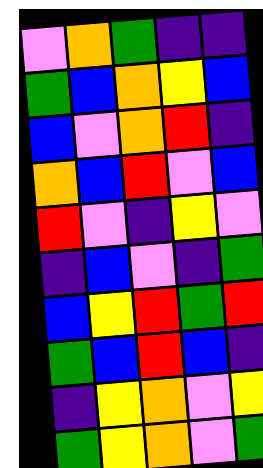[["violet", "orange", "green", "indigo", "indigo"], ["green", "blue", "orange", "yellow", "blue"], ["blue", "violet", "orange", "red", "indigo"], ["orange", "blue", "red", "violet", "blue"], ["red", "violet", "indigo", "yellow", "violet"], ["indigo", "blue", "violet", "indigo", "green"], ["blue", "yellow", "red", "green", "red"], ["green", "blue", "red", "blue", "indigo"], ["indigo", "yellow", "orange", "violet", "yellow"], ["green", "yellow", "orange", "violet", "green"]]